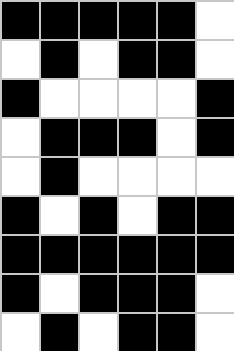[["black", "black", "black", "black", "black", "white"], ["white", "black", "white", "black", "black", "white"], ["black", "white", "white", "white", "white", "black"], ["white", "black", "black", "black", "white", "black"], ["white", "black", "white", "white", "white", "white"], ["black", "white", "black", "white", "black", "black"], ["black", "black", "black", "black", "black", "black"], ["black", "white", "black", "black", "black", "white"], ["white", "black", "white", "black", "black", "white"]]